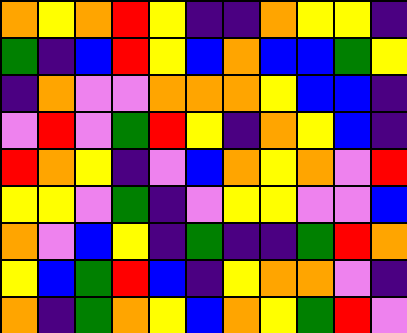[["orange", "yellow", "orange", "red", "yellow", "indigo", "indigo", "orange", "yellow", "yellow", "indigo"], ["green", "indigo", "blue", "red", "yellow", "blue", "orange", "blue", "blue", "green", "yellow"], ["indigo", "orange", "violet", "violet", "orange", "orange", "orange", "yellow", "blue", "blue", "indigo"], ["violet", "red", "violet", "green", "red", "yellow", "indigo", "orange", "yellow", "blue", "indigo"], ["red", "orange", "yellow", "indigo", "violet", "blue", "orange", "yellow", "orange", "violet", "red"], ["yellow", "yellow", "violet", "green", "indigo", "violet", "yellow", "yellow", "violet", "violet", "blue"], ["orange", "violet", "blue", "yellow", "indigo", "green", "indigo", "indigo", "green", "red", "orange"], ["yellow", "blue", "green", "red", "blue", "indigo", "yellow", "orange", "orange", "violet", "indigo"], ["orange", "indigo", "green", "orange", "yellow", "blue", "orange", "yellow", "green", "red", "violet"]]